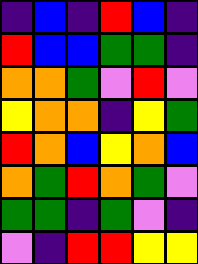[["indigo", "blue", "indigo", "red", "blue", "indigo"], ["red", "blue", "blue", "green", "green", "indigo"], ["orange", "orange", "green", "violet", "red", "violet"], ["yellow", "orange", "orange", "indigo", "yellow", "green"], ["red", "orange", "blue", "yellow", "orange", "blue"], ["orange", "green", "red", "orange", "green", "violet"], ["green", "green", "indigo", "green", "violet", "indigo"], ["violet", "indigo", "red", "red", "yellow", "yellow"]]